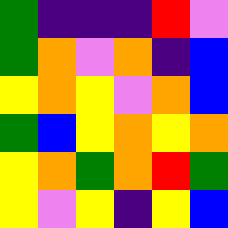[["green", "indigo", "indigo", "indigo", "red", "violet"], ["green", "orange", "violet", "orange", "indigo", "blue"], ["yellow", "orange", "yellow", "violet", "orange", "blue"], ["green", "blue", "yellow", "orange", "yellow", "orange"], ["yellow", "orange", "green", "orange", "red", "green"], ["yellow", "violet", "yellow", "indigo", "yellow", "blue"]]